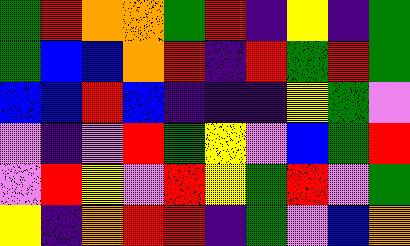[["green", "red", "orange", "orange", "green", "red", "indigo", "yellow", "indigo", "green"], ["green", "blue", "blue", "orange", "red", "indigo", "red", "green", "red", "green"], ["blue", "blue", "red", "blue", "indigo", "indigo", "indigo", "yellow", "green", "violet"], ["violet", "indigo", "violet", "red", "green", "yellow", "violet", "blue", "green", "red"], ["violet", "red", "yellow", "violet", "red", "yellow", "green", "red", "violet", "green"], ["yellow", "indigo", "orange", "red", "red", "indigo", "green", "violet", "blue", "orange"]]